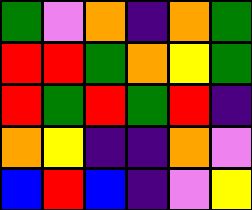[["green", "violet", "orange", "indigo", "orange", "green"], ["red", "red", "green", "orange", "yellow", "green"], ["red", "green", "red", "green", "red", "indigo"], ["orange", "yellow", "indigo", "indigo", "orange", "violet"], ["blue", "red", "blue", "indigo", "violet", "yellow"]]